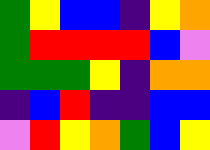[["green", "yellow", "blue", "blue", "indigo", "yellow", "orange"], ["green", "red", "red", "red", "red", "blue", "violet"], ["green", "green", "green", "yellow", "indigo", "orange", "orange"], ["indigo", "blue", "red", "indigo", "indigo", "blue", "blue"], ["violet", "red", "yellow", "orange", "green", "blue", "yellow"]]